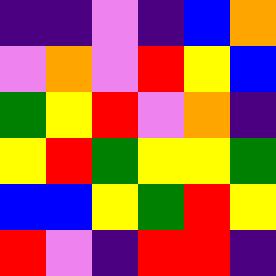[["indigo", "indigo", "violet", "indigo", "blue", "orange"], ["violet", "orange", "violet", "red", "yellow", "blue"], ["green", "yellow", "red", "violet", "orange", "indigo"], ["yellow", "red", "green", "yellow", "yellow", "green"], ["blue", "blue", "yellow", "green", "red", "yellow"], ["red", "violet", "indigo", "red", "red", "indigo"]]